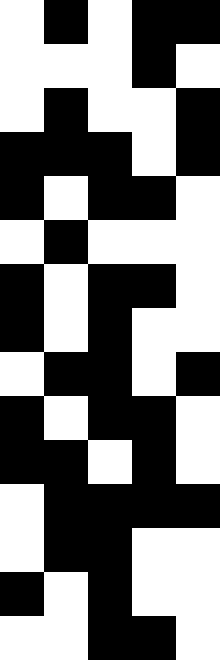[["white", "black", "white", "black", "black"], ["white", "white", "white", "black", "white"], ["white", "black", "white", "white", "black"], ["black", "black", "black", "white", "black"], ["black", "white", "black", "black", "white"], ["white", "black", "white", "white", "white"], ["black", "white", "black", "black", "white"], ["black", "white", "black", "white", "white"], ["white", "black", "black", "white", "black"], ["black", "white", "black", "black", "white"], ["black", "black", "white", "black", "white"], ["white", "black", "black", "black", "black"], ["white", "black", "black", "white", "white"], ["black", "white", "black", "white", "white"], ["white", "white", "black", "black", "white"]]